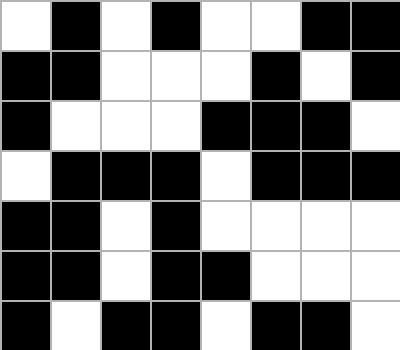[["white", "black", "white", "black", "white", "white", "black", "black"], ["black", "black", "white", "white", "white", "black", "white", "black"], ["black", "white", "white", "white", "black", "black", "black", "white"], ["white", "black", "black", "black", "white", "black", "black", "black"], ["black", "black", "white", "black", "white", "white", "white", "white"], ["black", "black", "white", "black", "black", "white", "white", "white"], ["black", "white", "black", "black", "white", "black", "black", "white"]]